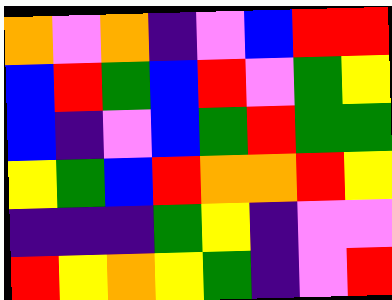[["orange", "violet", "orange", "indigo", "violet", "blue", "red", "red"], ["blue", "red", "green", "blue", "red", "violet", "green", "yellow"], ["blue", "indigo", "violet", "blue", "green", "red", "green", "green"], ["yellow", "green", "blue", "red", "orange", "orange", "red", "yellow"], ["indigo", "indigo", "indigo", "green", "yellow", "indigo", "violet", "violet"], ["red", "yellow", "orange", "yellow", "green", "indigo", "violet", "red"]]